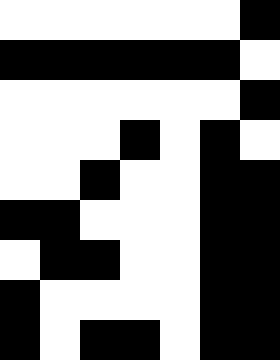[["white", "white", "white", "white", "white", "white", "black"], ["black", "black", "black", "black", "black", "black", "white"], ["white", "white", "white", "white", "white", "white", "black"], ["white", "white", "white", "black", "white", "black", "white"], ["white", "white", "black", "white", "white", "black", "black"], ["black", "black", "white", "white", "white", "black", "black"], ["white", "black", "black", "white", "white", "black", "black"], ["black", "white", "white", "white", "white", "black", "black"], ["black", "white", "black", "black", "white", "black", "black"]]